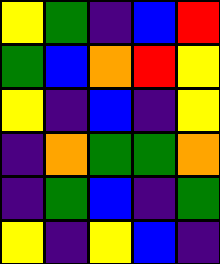[["yellow", "green", "indigo", "blue", "red"], ["green", "blue", "orange", "red", "yellow"], ["yellow", "indigo", "blue", "indigo", "yellow"], ["indigo", "orange", "green", "green", "orange"], ["indigo", "green", "blue", "indigo", "green"], ["yellow", "indigo", "yellow", "blue", "indigo"]]